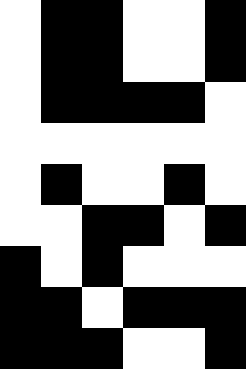[["white", "black", "black", "white", "white", "black"], ["white", "black", "black", "white", "white", "black"], ["white", "black", "black", "black", "black", "white"], ["white", "white", "white", "white", "white", "white"], ["white", "black", "white", "white", "black", "white"], ["white", "white", "black", "black", "white", "black"], ["black", "white", "black", "white", "white", "white"], ["black", "black", "white", "black", "black", "black"], ["black", "black", "black", "white", "white", "black"]]